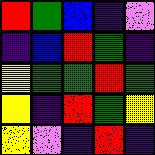[["red", "green", "blue", "indigo", "violet"], ["indigo", "blue", "red", "green", "indigo"], ["yellow", "green", "green", "red", "green"], ["yellow", "indigo", "red", "green", "yellow"], ["yellow", "violet", "indigo", "red", "indigo"]]